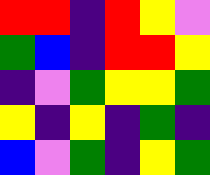[["red", "red", "indigo", "red", "yellow", "violet"], ["green", "blue", "indigo", "red", "red", "yellow"], ["indigo", "violet", "green", "yellow", "yellow", "green"], ["yellow", "indigo", "yellow", "indigo", "green", "indigo"], ["blue", "violet", "green", "indigo", "yellow", "green"]]